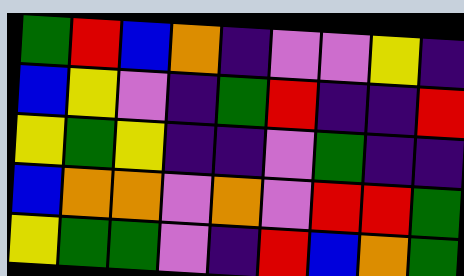[["green", "red", "blue", "orange", "indigo", "violet", "violet", "yellow", "indigo"], ["blue", "yellow", "violet", "indigo", "green", "red", "indigo", "indigo", "red"], ["yellow", "green", "yellow", "indigo", "indigo", "violet", "green", "indigo", "indigo"], ["blue", "orange", "orange", "violet", "orange", "violet", "red", "red", "green"], ["yellow", "green", "green", "violet", "indigo", "red", "blue", "orange", "green"]]